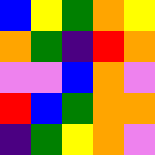[["blue", "yellow", "green", "orange", "yellow"], ["orange", "green", "indigo", "red", "orange"], ["violet", "violet", "blue", "orange", "violet"], ["red", "blue", "green", "orange", "orange"], ["indigo", "green", "yellow", "orange", "violet"]]